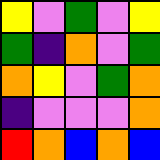[["yellow", "violet", "green", "violet", "yellow"], ["green", "indigo", "orange", "violet", "green"], ["orange", "yellow", "violet", "green", "orange"], ["indigo", "violet", "violet", "violet", "orange"], ["red", "orange", "blue", "orange", "blue"]]